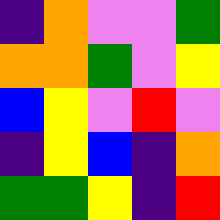[["indigo", "orange", "violet", "violet", "green"], ["orange", "orange", "green", "violet", "yellow"], ["blue", "yellow", "violet", "red", "violet"], ["indigo", "yellow", "blue", "indigo", "orange"], ["green", "green", "yellow", "indigo", "red"]]